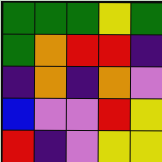[["green", "green", "green", "yellow", "green"], ["green", "orange", "red", "red", "indigo"], ["indigo", "orange", "indigo", "orange", "violet"], ["blue", "violet", "violet", "red", "yellow"], ["red", "indigo", "violet", "yellow", "yellow"]]